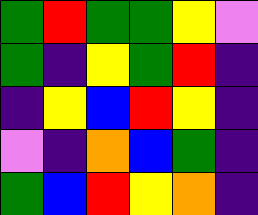[["green", "red", "green", "green", "yellow", "violet"], ["green", "indigo", "yellow", "green", "red", "indigo"], ["indigo", "yellow", "blue", "red", "yellow", "indigo"], ["violet", "indigo", "orange", "blue", "green", "indigo"], ["green", "blue", "red", "yellow", "orange", "indigo"]]